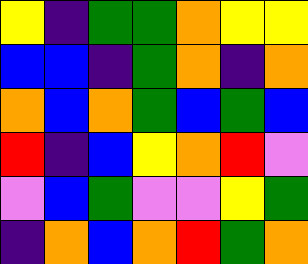[["yellow", "indigo", "green", "green", "orange", "yellow", "yellow"], ["blue", "blue", "indigo", "green", "orange", "indigo", "orange"], ["orange", "blue", "orange", "green", "blue", "green", "blue"], ["red", "indigo", "blue", "yellow", "orange", "red", "violet"], ["violet", "blue", "green", "violet", "violet", "yellow", "green"], ["indigo", "orange", "blue", "orange", "red", "green", "orange"]]